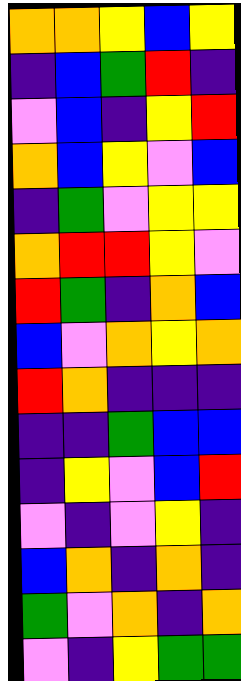[["orange", "orange", "yellow", "blue", "yellow"], ["indigo", "blue", "green", "red", "indigo"], ["violet", "blue", "indigo", "yellow", "red"], ["orange", "blue", "yellow", "violet", "blue"], ["indigo", "green", "violet", "yellow", "yellow"], ["orange", "red", "red", "yellow", "violet"], ["red", "green", "indigo", "orange", "blue"], ["blue", "violet", "orange", "yellow", "orange"], ["red", "orange", "indigo", "indigo", "indigo"], ["indigo", "indigo", "green", "blue", "blue"], ["indigo", "yellow", "violet", "blue", "red"], ["violet", "indigo", "violet", "yellow", "indigo"], ["blue", "orange", "indigo", "orange", "indigo"], ["green", "violet", "orange", "indigo", "orange"], ["violet", "indigo", "yellow", "green", "green"]]